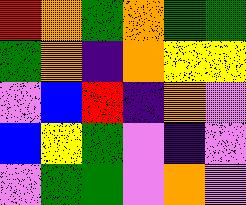[["red", "orange", "green", "orange", "green", "green"], ["green", "orange", "indigo", "orange", "yellow", "yellow"], ["violet", "blue", "red", "indigo", "orange", "violet"], ["blue", "yellow", "green", "violet", "indigo", "violet"], ["violet", "green", "green", "violet", "orange", "violet"]]